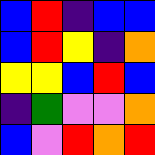[["blue", "red", "indigo", "blue", "blue"], ["blue", "red", "yellow", "indigo", "orange"], ["yellow", "yellow", "blue", "red", "blue"], ["indigo", "green", "violet", "violet", "orange"], ["blue", "violet", "red", "orange", "red"]]